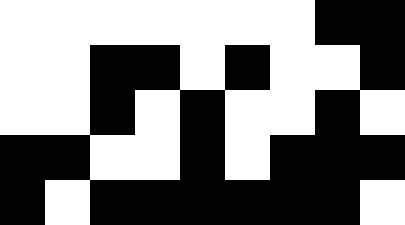[["white", "white", "white", "white", "white", "white", "white", "black", "black"], ["white", "white", "black", "black", "white", "black", "white", "white", "black"], ["white", "white", "black", "white", "black", "white", "white", "black", "white"], ["black", "black", "white", "white", "black", "white", "black", "black", "black"], ["black", "white", "black", "black", "black", "black", "black", "black", "white"]]